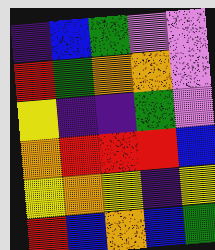[["indigo", "blue", "green", "violet", "violet"], ["red", "green", "orange", "orange", "violet"], ["yellow", "indigo", "indigo", "green", "violet"], ["orange", "red", "red", "red", "blue"], ["yellow", "orange", "yellow", "indigo", "yellow"], ["red", "blue", "orange", "blue", "green"]]